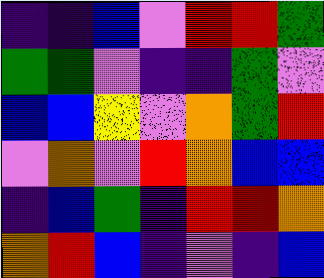[["indigo", "indigo", "blue", "violet", "red", "red", "green"], ["green", "green", "violet", "indigo", "indigo", "green", "violet"], ["blue", "blue", "yellow", "violet", "orange", "green", "red"], ["violet", "orange", "violet", "red", "orange", "blue", "blue"], ["indigo", "blue", "green", "indigo", "red", "red", "orange"], ["orange", "red", "blue", "indigo", "violet", "indigo", "blue"]]